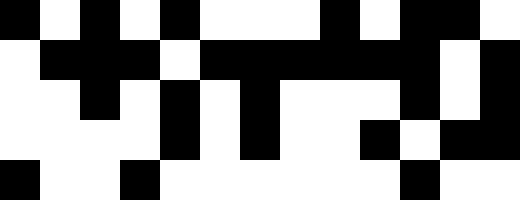[["black", "white", "black", "white", "black", "white", "white", "white", "black", "white", "black", "black", "white"], ["white", "black", "black", "black", "white", "black", "black", "black", "black", "black", "black", "white", "black"], ["white", "white", "black", "white", "black", "white", "black", "white", "white", "white", "black", "white", "black"], ["white", "white", "white", "white", "black", "white", "black", "white", "white", "black", "white", "black", "black"], ["black", "white", "white", "black", "white", "white", "white", "white", "white", "white", "black", "white", "white"]]